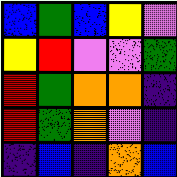[["blue", "green", "blue", "yellow", "violet"], ["yellow", "red", "violet", "violet", "green"], ["red", "green", "orange", "orange", "indigo"], ["red", "green", "orange", "violet", "indigo"], ["indigo", "blue", "indigo", "orange", "blue"]]